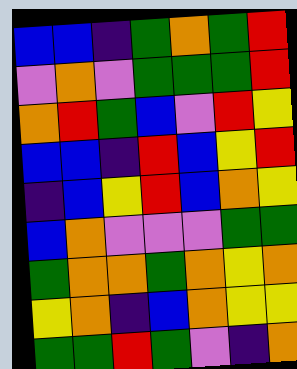[["blue", "blue", "indigo", "green", "orange", "green", "red"], ["violet", "orange", "violet", "green", "green", "green", "red"], ["orange", "red", "green", "blue", "violet", "red", "yellow"], ["blue", "blue", "indigo", "red", "blue", "yellow", "red"], ["indigo", "blue", "yellow", "red", "blue", "orange", "yellow"], ["blue", "orange", "violet", "violet", "violet", "green", "green"], ["green", "orange", "orange", "green", "orange", "yellow", "orange"], ["yellow", "orange", "indigo", "blue", "orange", "yellow", "yellow"], ["green", "green", "red", "green", "violet", "indigo", "orange"]]